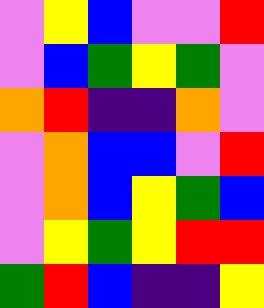[["violet", "yellow", "blue", "violet", "violet", "red"], ["violet", "blue", "green", "yellow", "green", "violet"], ["orange", "red", "indigo", "indigo", "orange", "violet"], ["violet", "orange", "blue", "blue", "violet", "red"], ["violet", "orange", "blue", "yellow", "green", "blue"], ["violet", "yellow", "green", "yellow", "red", "red"], ["green", "red", "blue", "indigo", "indigo", "yellow"]]